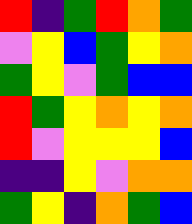[["red", "indigo", "green", "red", "orange", "green"], ["violet", "yellow", "blue", "green", "yellow", "orange"], ["green", "yellow", "violet", "green", "blue", "blue"], ["red", "green", "yellow", "orange", "yellow", "orange"], ["red", "violet", "yellow", "yellow", "yellow", "blue"], ["indigo", "indigo", "yellow", "violet", "orange", "orange"], ["green", "yellow", "indigo", "orange", "green", "blue"]]